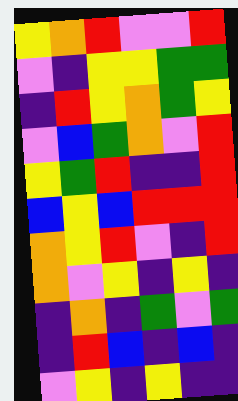[["yellow", "orange", "red", "violet", "violet", "red"], ["violet", "indigo", "yellow", "yellow", "green", "green"], ["indigo", "red", "yellow", "orange", "green", "yellow"], ["violet", "blue", "green", "orange", "violet", "red"], ["yellow", "green", "red", "indigo", "indigo", "red"], ["blue", "yellow", "blue", "red", "red", "red"], ["orange", "yellow", "red", "violet", "indigo", "red"], ["orange", "violet", "yellow", "indigo", "yellow", "indigo"], ["indigo", "orange", "indigo", "green", "violet", "green"], ["indigo", "red", "blue", "indigo", "blue", "indigo"], ["violet", "yellow", "indigo", "yellow", "indigo", "indigo"]]